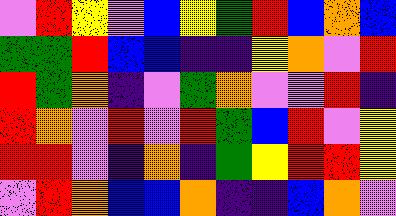[["violet", "red", "yellow", "violet", "blue", "yellow", "green", "red", "blue", "orange", "blue"], ["green", "green", "red", "blue", "blue", "indigo", "indigo", "yellow", "orange", "violet", "red"], ["red", "green", "orange", "indigo", "violet", "green", "orange", "violet", "violet", "red", "indigo"], ["red", "orange", "violet", "red", "violet", "red", "green", "blue", "red", "violet", "yellow"], ["red", "red", "violet", "indigo", "orange", "indigo", "green", "yellow", "red", "red", "yellow"], ["violet", "red", "orange", "blue", "blue", "orange", "indigo", "indigo", "blue", "orange", "violet"]]